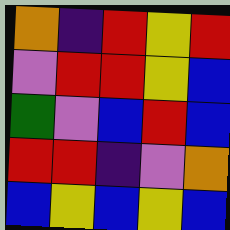[["orange", "indigo", "red", "yellow", "red"], ["violet", "red", "red", "yellow", "blue"], ["green", "violet", "blue", "red", "blue"], ["red", "red", "indigo", "violet", "orange"], ["blue", "yellow", "blue", "yellow", "blue"]]